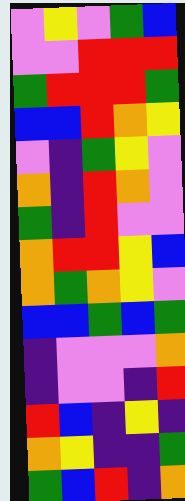[["violet", "yellow", "violet", "green", "blue"], ["violet", "violet", "red", "red", "red"], ["green", "red", "red", "red", "green"], ["blue", "blue", "red", "orange", "yellow"], ["violet", "indigo", "green", "yellow", "violet"], ["orange", "indigo", "red", "orange", "violet"], ["green", "indigo", "red", "violet", "violet"], ["orange", "red", "red", "yellow", "blue"], ["orange", "green", "orange", "yellow", "violet"], ["blue", "blue", "green", "blue", "green"], ["indigo", "violet", "violet", "violet", "orange"], ["indigo", "violet", "violet", "indigo", "red"], ["red", "blue", "indigo", "yellow", "indigo"], ["orange", "yellow", "indigo", "indigo", "green"], ["green", "blue", "red", "indigo", "orange"]]